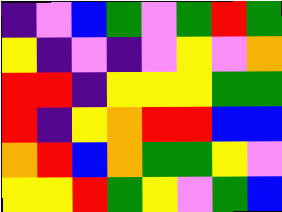[["indigo", "violet", "blue", "green", "violet", "green", "red", "green"], ["yellow", "indigo", "violet", "indigo", "violet", "yellow", "violet", "orange"], ["red", "red", "indigo", "yellow", "yellow", "yellow", "green", "green"], ["red", "indigo", "yellow", "orange", "red", "red", "blue", "blue"], ["orange", "red", "blue", "orange", "green", "green", "yellow", "violet"], ["yellow", "yellow", "red", "green", "yellow", "violet", "green", "blue"]]